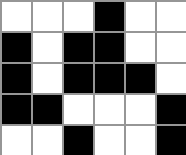[["white", "white", "white", "black", "white", "white"], ["black", "white", "black", "black", "white", "white"], ["black", "white", "black", "black", "black", "white"], ["black", "black", "white", "white", "white", "black"], ["white", "white", "black", "white", "white", "black"]]